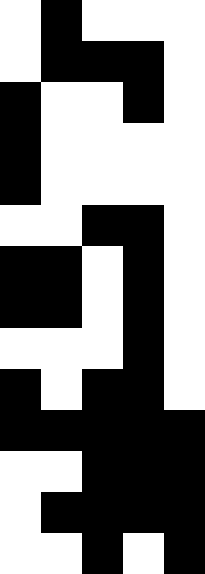[["white", "black", "white", "white", "white"], ["white", "black", "black", "black", "white"], ["black", "white", "white", "black", "white"], ["black", "white", "white", "white", "white"], ["black", "white", "white", "white", "white"], ["white", "white", "black", "black", "white"], ["black", "black", "white", "black", "white"], ["black", "black", "white", "black", "white"], ["white", "white", "white", "black", "white"], ["black", "white", "black", "black", "white"], ["black", "black", "black", "black", "black"], ["white", "white", "black", "black", "black"], ["white", "black", "black", "black", "black"], ["white", "white", "black", "white", "black"]]